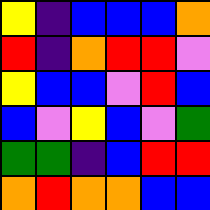[["yellow", "indigo", "blue", "blue", "blue", "orange"], ["red", "indigo", "orange", "red", "red", "violet"], ["yellow", "blue", "blue", "violet", "red", "blue"], ["blue", "violet", "yellow", "blue", "violet", "green"], ["green", "green", "indigo", "blue", "red", "red"], ["orange", "red", "orange", "orange", "blue", "blue"]]